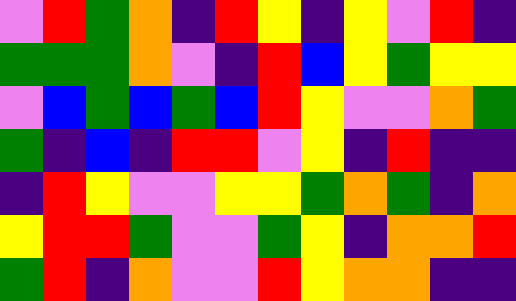[["violet", "red", "green", "orange", "indigo", "red", "yellow", "indigo", "yellow", "violet", "red", "indigo"], ["green", "green", "green", "orange", "violet", "indigo", "red", "blue", "yellow", "green", "yellow", "yellow"], ["violet", "blue", "green", "blue", "green", "blue", "red", "yellow", "violet", "violet", "orange", "green"], ["green", "indigo", "blue", "indigo", "red", "red", "violet", "yellow", "indigo", "red", "indigo", "indigo"], ["indigo", "red", "yellow", "violet", "violet", "yellow", "yellow", "green", "orange", "green", "indigo", "orange"], ["yellow", "red", "red", "green", "violet", "violet", "green", "yellow", "indigo", "orange", "orange", "red"], ["green", "red", "indigo", "orange", "violet", "violet", "red", "yellow", "orange", "orange", "indigo", "indigo"]]